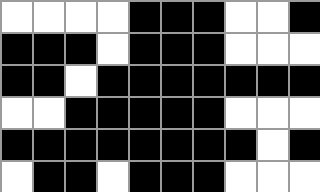[["white", "white", "white", "white", "black", "black", "black", "white", "white", "black"], ["black", "black", "black", "white", "black", "black", "black", "white", "white", "white"], ["black", "black", "white", "black", "black", "black", "black", "black", "black", "black"], ["white", "white", "black", "black", "black", "black", "black", "white", "white", "white"], ["black", "black", "black", "black", "black", "black", "black", "black", "white", "black"], ["white", "black", "black", "white", "black", "black", "black", "white", "white", "white"]]